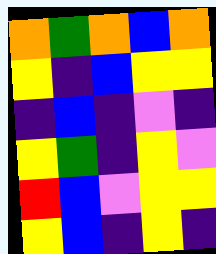[["orange", "green", "orange", "blue", "orange"], ["yellow", "indigo", "blue", "yellow", "yellow"], ["indigo", "blue", "indigo", "violet", "indigo"], ["yellow", "green", "indigo", "yellow", "violet"], ["red", "blue", "violet", "yellow", "yellow"], ["yellow", "blue", "indigo", "yellow", "indigo"]]